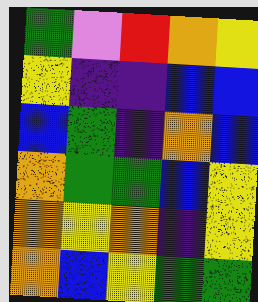[["green", "violet", "red", "orange", "yellow"], ["yellow", "indigo", "indigo", "blue", "blue"], ["blue", "green", "indigo", "orange", "blue"], ["orange", "green", "green", "blue", "yellow"], ["orange", "yellow", "orange", "indigo", "yellow"], ["orange", "blue", "yellow", "green", "green"]]